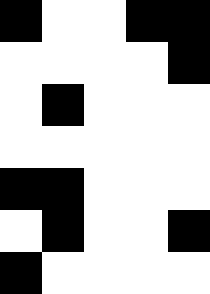[["black", "white", "white", "black", "black"], ["white", "white", "white", "white", "black"], ["white", "black", "white", "white", "white"], ["white", "white", "white", "white", "white"], ["black", "black", "white", "white", "white"], ["white", "black", "white", "white", "black"], ["black", "white", "white", "white", "white"]]